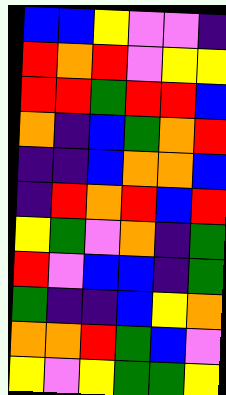[["blue", "blue", "yellow", "violet", "violet", "indigo"], ["red", "orange", "red", "violet", "yellow", "yellow"], ["red", "red", "green", "red", "red", "blue"], ["orange", "indigo", "blue", "green", "orange", "red"], ["indigo", "indigo", "blue", "orange", "orange", "blue"], ["indigo", "red", "orange", "red", "blue", "red"], ["yellow", "green", "violet", "orange", "indigo", "green"], ["red", "violet", "blue", "blue", "indigo", "green"], ["green", "indigo", "indigo", "blue", "yellow", "orange"], ["orange", "orange", "red", "green", "blue", "violet"], ["yellow", "violet", "yellow", "green", "green", "yellow"]]